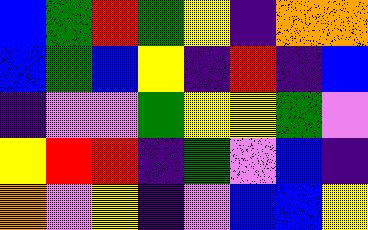[["blue", "green", "red", "green", "yellow", "indigo", "orange", "orange"], ["blue", "green", "blue", "yellow", "indigo", "red", "indigo", "blue"], ["indigo", "violet", "violet", "green", "yellow", "yellow", "green", "violet"], ["yellow", "red", "red", "indigo", "green", "violet", "blue", "indigo"], ["orange", "violet", "yellow", "indigo", "violet", "blue", "blue", "yellow"]]